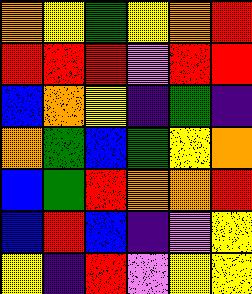[["orange", "yellow", "green", "yellow", "orange", "red"], ["red", "red", "red", "violet", "red", "red"], ["blue", "orange", "yellow", "indigo", "green", "indigo"], ["orange", "green", "blue", "green", "yellow", "orange"], ["blue", "green", "red", "orange", "orange", "red"], ["blue", "red", "blue", "indigo", "violet", "yellow"], ["yellow", "indigo", "red", "violet", "yellow", "yellow"]]